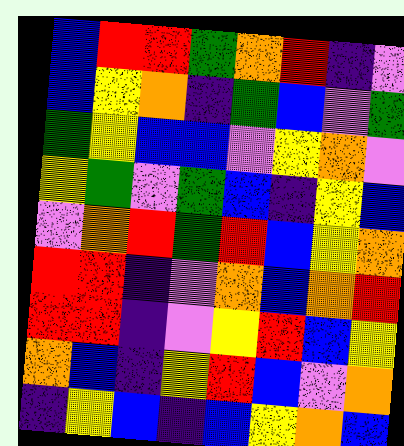[["blue", "red", "red", "green", "orange", "red", "indigo", "violet"], ["blue", "yellow", "orange", "indigo", "green", "blue", "violet", "green"], ["green", "yellow", "blue", "blue", "violet", "yellow", "orange", "violet"], ["yellow", "green", "violet", "green", "blue", "indigo", "yellow", "blue"], ["violet", "orange", "red", "green", "red", "blue", "yellow", "orange"], ["red", "red", "indigo", "violet", "orange", "blue", "orange", "red"], ["red", "red", "indigo", "violet", "yellow", "red", "blue", "yellow"], ["orange", "blue", "indigo", "yellow", "red", "blue", "violet", "orange"], ["indigo", "yellow", "blue", "indigo", "blue", "yellow", "orange", "blue"]]